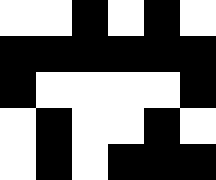[["white", "white", "black", "white", "black", "white"], ["black", "black", "black", "black", "black", "black"], ["black", "white", "white", "white", "white", "black"], ["white", "black", "white", "white", "black", "white"], ["white", "black", "white", "black", "black", "black"]]